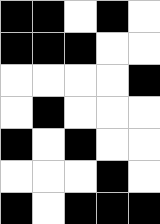[["black", "black", "white", "black", "white"], ["black", "black", "black", "white", "white"], ["white", "white", "white", "white", "black"], ["white", "black", "white", "white", "white"], ["black", "white", "black", "white", "white"], ["white", "white", "white", "black", "white"], ["black", "white", "black", "black", "black"]]